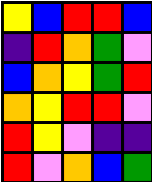[["yellow", "blue", "red", "red", "blue"], ["indigo", "red", "orange", "green", "violet"], ["blue", "orange", "yellow", "green", "red"], ["orange", "yellow", "red", "red", "violet"], ["red", "yellow", "violet", "indigo", "indigo"], ["red", "violet", "orange", "blue", "green"]]